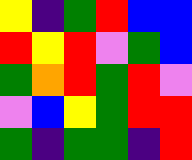[["yellow", "indigo", "green", "red", "blue", "blue"], ["red", "yellow", "red", "violet", "green", "blue"], ["green", "orange", "red", "green", "red", "violet"], ["violet", "blue", "yellow", "green", "red", "red"], ["green", "indigo", "green", "green", "indigo", "red"]]